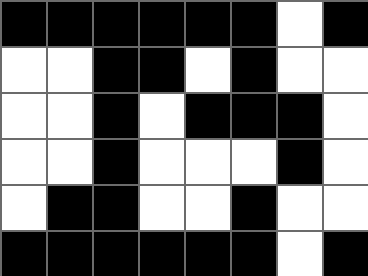[["black", "black", "black", "black", "black", "black", "white", "black"], ["white", "white", "black", "black", "white", "black", "white", "white"], ["white", "white", "black", "white", "black", "black", "black", "white"], ["white", "white", "black", "white", "white", "white", "black", "white"], ["white", "black", "black", "white", "white", "black", "white", "white"], ["black", "black", "black", "black", "black", "black", "white", "black"]]